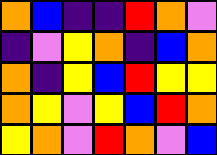[["orange", "blue", "indigo", "indigo", "red", "orange", "violet"], ["indigo", "violet", "yellow", "orange", "indigo", "blue", "orange"], ["orange", "indigo", "yellow", "blue", "red", "yellow", "yellow"], ["orange", "yellow", "violet", "yellow", "blue", "red", "orange"], ["yellow", "orange", "violet", "red", "orange", "violet", "blue"]]